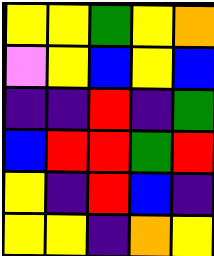[["yellow", "yellow", "green", "yellow", "orange"], ["violet", "yellow", "blue", "yellow", "blue"], ["indigo", "indigo", "red", "indigo", "green"], ["blue", "red", "red", "green", "red"], ["yellow", "indigo", "red", "blue", "indigo"], ["yellow", "yellow", "indigo", "orange", "yellow"]]